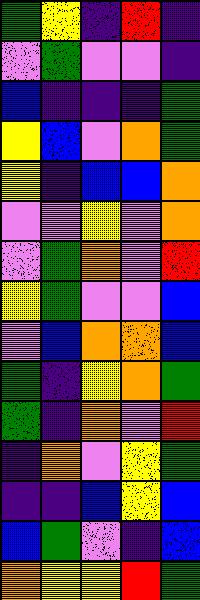[["green", "yellow", "indigo", "red", "indigo"], ["violet", "green", "violet", "violet", "indigo"], ["blue", "indigo", "indigo", "indigo", "green"], ["yellow", "blue", "violet", "orange", "green"], ["yellow", "indigo", "blue", "blue", "orange"], ["violet", "violet", "yellow", "violet", "orange"], ["violet", "green", "orange", "violet", "red"], ["yellow", "green", "violet", "violet", "blue"], ["violet", "blue", "orange", "orange", "blue"], ["green", "indigo", "yellow", "orange", "green"], ["green", "indigo", "orange", "violet", "red"], ["indigo", "orange", "violet", "yellow", "green"], ["indigo", "indigo", "blue", "yellow", "blue"], ["blue", "green", "violet", "indigo", "blue"], ["orange", "yellow", "yellow", "red", "green"]]